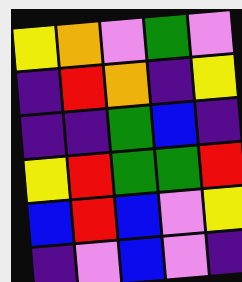[["yellow", "orange", "violet", "green", "violet"], ["indigo", "red", "orange", "indigo", "yellow"], ["indigo", "indigo", "green", "blue", "indigo"], ["yellow", "red", "green", "green", "red"], ["blue", "red", "blue", "violet", "yellow"], ["indigo", "violet", "blue", "violet", "indigo"]]